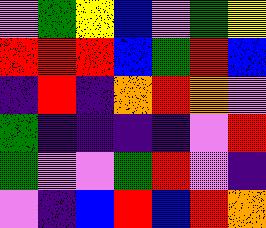[["violet", "green", "yellow", "blue", "violet", "green", "yellow"], ["red", "red", "red", "blue", "green", "red", "blue"], ["indigo", "red", "indigo", "orange", "red", "orange", "violet"], ["green", "indigo", "indigo", "indigo", "indigo", "violet", "red"], ["green", "violet", "violet", "green", "red", "violet", "indigo"], ["violet", "indigo", "blue", "red", "blue", "red", "orange"]]